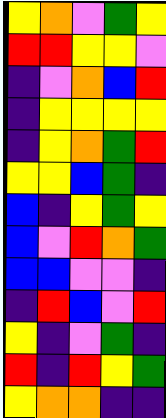[["yellow", "orange", "violet", "green", "yellow"], ["red", "red", "yellow", "yellow", "violet"], ["indigo", "violet", "orange", "blue", "red"], ["indigo", "yellow", "yellow", "yellow", "yellow"], ["indigo", "yellow", "orange", "green", "red"], ["yellow", "yellow", "blue", "green", "indigo"], ["blue", "indigo", "yellow", "green", "yellow"], ["blue", "violet", "red", "orange", "green"], ["blue", "blue", "violet", "violet", "indigo"], ["indigo", "red", "blue", "violet", "red"], ["yellow", "indigo", "violet", "green", "indigo"], ["red", "indigo", "red", "yellow", "green"], ["yellow", "orange", "orange", "indigo", "indigo"]]